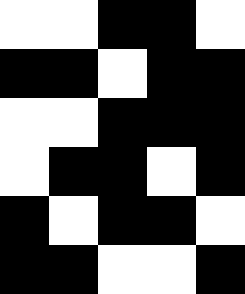[["white", "white", "black", "black", "white"], ["black", "black", "white", "black", "black"], ["white", "white", "black", "black", "black"], ["white", "black", "black", "white", "black"], ["black", "white", "black", "black", "white"], ["black", "black", "white", "white", "black"]]